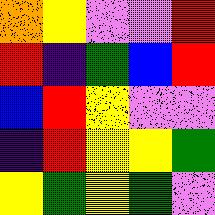[["orange", "yellow", "violet", "violet", "red"], ["red", "indigo", "green", "blue", "red"], ["blue", "red", "yellow", "violet", "violet"], ["indigo", "red", "yellow", "yellow", "green"], ["yellow", "green", "yellow", "green", "violet"]]